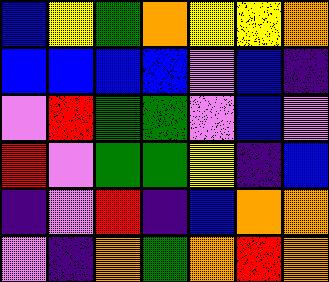[["blue", "yellow", "green", "orange", "yellow", "yellow", "orange"], ["blue", "blue", "blue", "blue", "violet", "blue", "indigo"], ["violet", "red", "green", "green", "violet", "blue", "violet"], ["red", "violet", "green", "green", "yellow", "indigo", "blue"], ["indigo", "violet", "red", "indigo", "blue", "orange", "orange"], ["violet", "indigo", "orange", "green", "orange", "red", "orange"]]